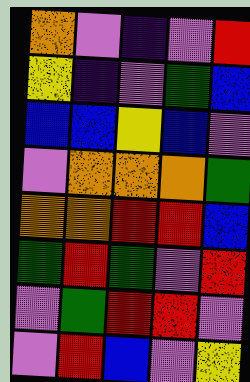[["orange", "violet", "indigo", "violet", "red"], ["yellow", "indigo", "violet", "green", "blue"], ["blue", "blue", "yellow", "blue", "violet"], ["violet", "orange", "orange", "orange", "green"], ["orange", "orange", "red", "red", "blue"], ["green", "red", "green", "violet", "red"], ["violet", "green", "red", "red", "violet"], ["violet", "red", "blue", "violet", "yellow"]]